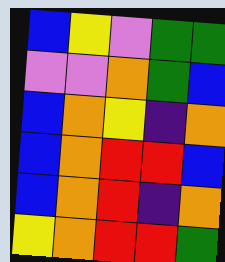[["blue", "yellow", "violet", "green", "green"], ["violet", "violet", "orange", "green", "blue"], ["blue", "orange", "yellow", "indigo", "orange"], ["blue", "orange", "red", "red", "blue"], ["blue", "orange", "red", "indigo", "orange"], ["yellow", "orange", "red", "red", "green"]]